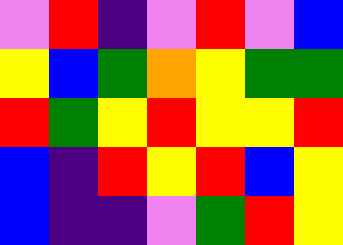[["violet", "red", "indigo", "violet", "red", "violet", "blue"], ["yellow", "blue", "green", "orange", "yellow", "green", "green"], ["red", "green", "yellow", "red", "yellow", "yellow", "red"], ["blue", "indigo", "red", "yellow", "red", "blue", "yellow"], ["blue", "indigo", "indigo", "violet", "green", "red", "yellow"]]